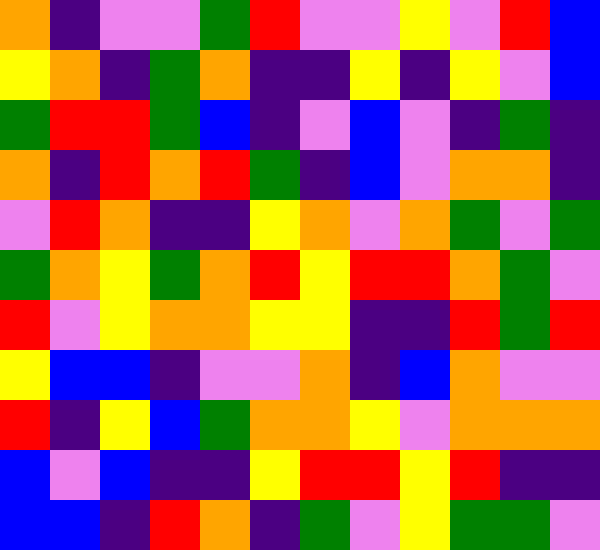[["orange", "indigo", "violet", "violet", "green", "red", "violet", "violet", "yellow", "violet", "red", "blue"], ["yellow", "orange", "indigo", "green", "orange", "indigo", "indigo", "yellow", "indigo", "yellow", "violet", "blue"], ["green", "red", "red", "green", "blue", "indigo", "violet", "blue", "violet", "indigo", "green", "indigo"], ["orange", "indigo", "red", "orange", "red", "green", "indigo", "blue", "violet", "orange", "orange", "indigo"], ["violet", "red", "orange", "indigo", "indigo", "yellow", "orange", "violet", "orange", "green", "violet", "green"], ["green", "orange", "yellow", "green", "orange", "red", "yellow", "red", "red", "orange", "green", "violet"], ["red", "violet", "yellow", "orange", "orange", "yellow", "yellow", "indigo", "indigo", "red", "green", "red"], ["yellow", "blue", "blue", "indigo", "violet", "violet", "orange", "indigo", "blue", "orange", "violet", "violet"], ["red", "indigo", "yellow", "blue", "green", "orange", "orange", "yellow", "violet", "orange", "orange", "orange"], ["blue", "violet", "blue", "indigo", "indigo", "yellow", "red", "red", "yellow", "red", "indigo", "indigo"], ["blue", "blue", "indigo", "red", "orange", "indigo", "green", "violet", "yellow", "green", "green", "violet"]]